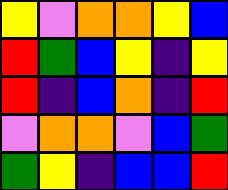[["yellow", "violet", "orange", "orange", "yellow", "blue"], ["red", "green", "blue", "yellow", "indigo", "yellow"], ["red", "indigo", "blue", "orange", "indigo", "red"], ["violet", "orange", "orange", "violet", "blue", "green"], ["green", "yellow", "indigo", "blue", "blue", "red"]]